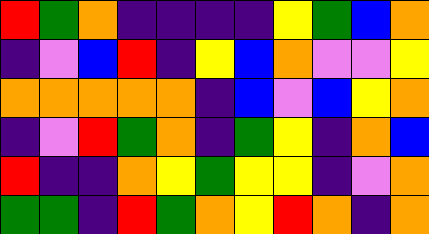[["red", "green", "orange", "indigo", "indigo", "indigo", "indigo", "yellow", "green", "blue", "orange"], ["indigo", "violet", "blue", "red", "indigo", "yellow", "blue", "orange", "violet", "violet", "yellow"], ["orange", "orange", "orange", "orange", "orange", "indigo", "blue", "violet", "blue", "yellow", "orange"], ["indigo", "violet", "red", "green", "orange", "indigo", "green", "yellow", "indigo", "orange", "blue"], ["red", "indigo", "indigo", "orange", "yellow", "green", "yellow", "yellow", "indigo", "violet", "orange"], ["green", "green", "indigo", "red", "green", "orange", "yellow", "red", "orange", "indigo", "orange"]]